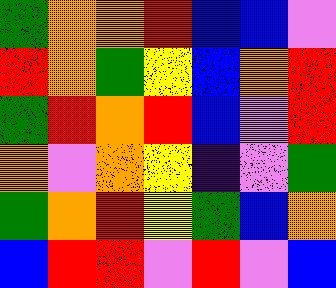[["green", "orange", "orange", "red", "blue", "blue", "violet"], ["red", "orange", "green", "yellow", "blue", "orange", "red"], ["green", "red", "orange", "red", "blue", "violet", "red"], ["orange", "violet", "orange", "yellow", "indigo", "violet", "green"], ["green", "orange", "red", "yellow", "green", "blue", "orange"], ["blue", "red", "red", "violet", "red", "violet", "blue"]]